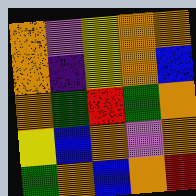[["orange", "violet", "yellow", "orange", "orange"], ["orange", "indigo", "yellow", "orange", "blue"], ["orange", "green", "red", "green", "orange"], ["yellow", "blue", "orange", "violet", "orange"], ["green", "orange", "blue", "orange", "red"]]